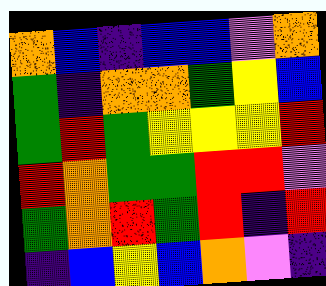[["orange", "blue", "indigo", "blue", "blue", "violet", "orange"], ["green", "indigo", "orange", "orange", "green", "yellow", "blue"], ["green", "red", "green", "yellow", "yellow", "yellow", "red"], ["red", "orange", "green", "green", "red", "red", "violet"], ["green", "orange", "red", "green", "red", "indigo", "red"], ["indigo", "blue", "yellow", "blue", "orange", "violet", "indigo"]]